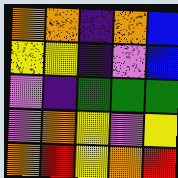[["orange", "orange", "indigo", "orange", "blue"], ["yellow", "yellow", "indigo", "violet", "blue"], ["violet", "indigo", "green", "green", "green"], ["violet", "orange", "yellow", "violet", "yellow"], ["orange", "red", "yellow", "orange", "red"]]